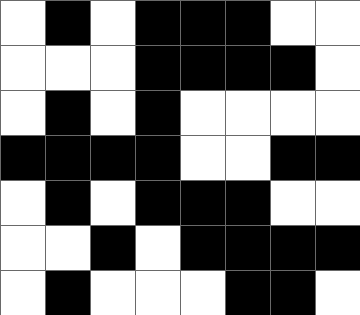[["white", "black", "white", "black", "black", "black", "white", "white"], ["white", "white", "white", "black", "black", "black", "black", "white"], ["white", "black", "white", "black", "white", "white", "white", "white"], ["black", "black", "black", "black", "white", "white", "black", "black"], ["white", "black", "white", "black", "black", "black", "white", "white"], ["white", "white", "black", "white", "black", "black", "black", "black"], ["white", "black", "white", "white", "white", "black", "black", "white"]]